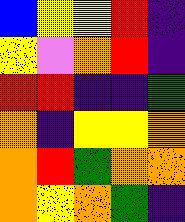[["blue", "yellow", "yellow", "red", "indigo"], ["yellow", "violet", "orange", "red", "indigo"], ["red", "red", "indigo", "indigo", "green"], ["orange", "indigo", "yellow", "yellow", "orange"], ["orange", "red", "green", "orange", "orange"], ["orange", "yellow", "orange", "green", "indigo"]]